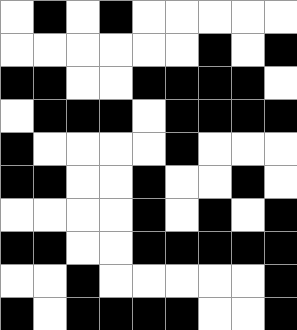[["white", "black", "white", "black", "white", "white", "white", "white", "white"], ["white", "white", "white", "white", "white", "white", "black", "white", "black"], ["black", "black", "white", "white", "black", "black", "black", "black", "white"], ["white", "black", "black", "black", "white", "black", "black", "black", "black"], ["black", "white", "white", "white", "white", "black", "white", "white", "white"], ["black", "black", "white", "white", "black", "white", "white", "black", "white"], ["white", "white", "white", "white", "black", "white", "black", "white", "black"], ["black", "black", "white", "white", "black", "black", "black", "black", "black"], ["white", "white", "black", "white", "white", "white", "white", "white", "black"], ["black", "white", "black", "black", "black", "black", "white", "white", "black"]]